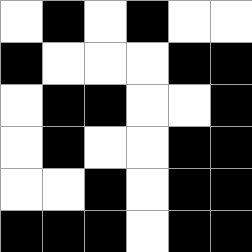[["white", "black", "white", "black", "white", "white"], ["black", "white", "white", "white", "black", "black"], ["white", "black", "black", "white", "white", "black"], ["white", "black", "white", "white", "black", "black"], ["white", "white", "black", "white", "black", "black"], ["black", "black", "black", "white", "black", "black"]]